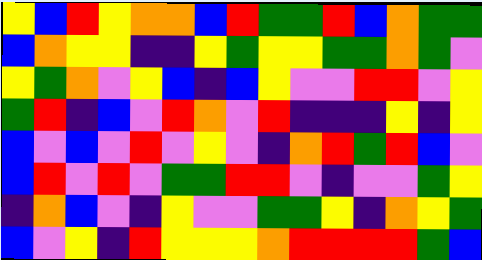[["yellow", "blue", "red", "yellow", "orange", "orange", "blue", "red", "green", "green", "red", "blue", "orange", "green", "green"], ["blue", "orange", "yellow", "yellow", "indigo", "indigo", "yellow", "green", "yellow", "yellow", "green", "green", "orange", "green", "violet"], ["yellow", "green", "orange", "violet", "yellow", "blue", "indigo", "blue", "yellow", "violet", "violet", "red", "red", "violet", "yellow"], ["green", "red", "indigo", "blue", "violet", "red", "orange", "violet", "red", "indigo", "indigo", "indigo", "yellow", "indigo", "yellow"], ["blue", "violet", "blue", "violet", "red", "violet", "yellow", "violet", "indigo", "orange", "red", "green", "red", "blue", "violet"], ["blue", "red", "violet", "red", "violet", "green", "green", "red", "red", "violet", "indigo", "violet", "violet", "green", "yellow"], ["indigo", "orange", "blue", "violet", "indigo", "yellow", "violet", "violet", "green", "green", "yellow", "indigo", "orange", "yellow", "green"], ["blue", "violet", "yellow", "indigo", "red", "yellow", "yellow", "yellow", "orange", "red", "red", "red", "red", "green", "blue"]]